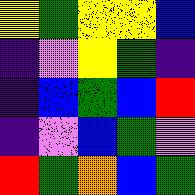[["yellow", "green", "yellow", "yellow", "blue"], ["indigo", "violet", "yellow", "green", "indigo"], ["indigo", "blue", "green", "blue", "red"], ["indigo", "violet", "blue", "green", "violet"], ["red", "green", "orange", "blue", "green"]]